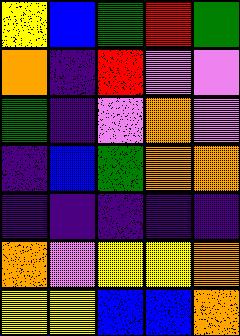[["yellow", "blue", "green", "red", "green"], ["orange", "indigo", "red", "violet", "violet"], ["green", "indigo", "violet", "orange", "violet"], ["indigo", "blue", "green", "orange", "orange"], ["indigo", "indigo", "indigo", "indigo", "indigo"], ["orange", "violet", "yellow", "yellow", "orange"], ["yellow", "yellow", "blue", "blue", "orange"]]